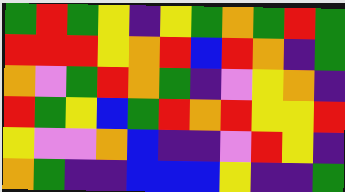[["green", "red", "green", "yellow", "indigo", "yellow", "green", "orange", "green", "red", "green"], ["red", "red", "red", "yellow", "orange", "red", "blue", "red", "orange", "indigo", "green"], ["orange", "violet", "green", "red", "orange", "green", "indigo", "violet", "yellow", "orange", "indigo"], ["red", "green", "yellow", "blue", "green", "red", "orange", "red", "yellow", "yellow", "red"], ["yellow", "violet", "violet", "orange", "blue", "indigo", "indigo", "violet", "red", "yellow", "indigo"], ["orange", "green", "indigo", "indigo", "blue", "blue", "blue", "yellow", "indigo", "indigo", "green"]]